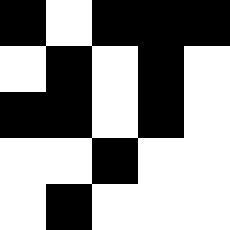[["black", "white", "black", "black", "black"], ["white", "black", "white", "black", "white"], ["black", "black", "white", "black", "white"], ["white", "white", "black", "white", "white"], ["white", "black", "white", "white", "white"]]